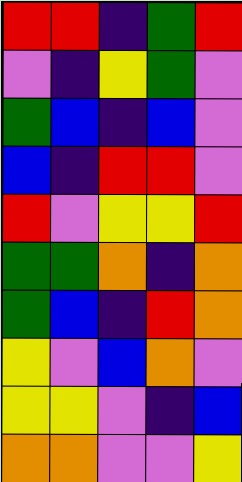[["red", "red", "indigo", "green", "red"], ["violet", "indigo", "yellow", "green", "violet"], ["green", "blue", "indigo", "blue", "violet"], ["blue", "indigo", "red", "red", "violet"], ["red", "violet", "yellow", "yellow", "red"], ["green", "green", "orange", "indigo", "orange"], ["green", "blue", "indigo", "red", "orange"], ["yellow", "violet", "blue", "orange", "violet"], ["yellow", "yellow", "violet", "indigo", "blue"], ["orange", "orange", "violet", "violet", "yellow"]]